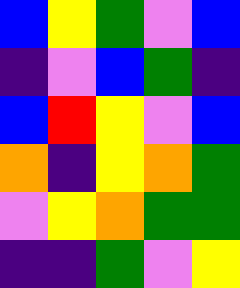[["blue", "yellow", "green", "violet", "blue"], ["indigo", "violet", "blue", "green", "indigo"], ["blue", "red", "yellow", "violet", "blue"], ["orange", "indigo", "yellow", "orange", "green"], ["violet", "yellow", "orange", "green", "green"], ["indigo", "indigo", "green", "violet", "yellow"]]